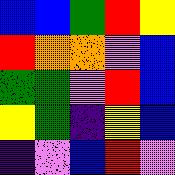[["blue", "blue", "green", "red", "yellow"], ["red", "orange", "orange", "violet", "blue"], ["green", "green", "violet", "red", "blue"], ["yellow", "green", "indigo", "yellow", "blue"], ["indigo", "violet", "blue", "red", "violet"]]